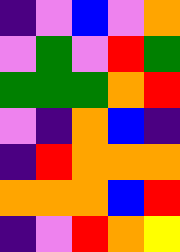[["indigo", "violet", "blue", "violet", "orange"], ["violet", "green", "violet", "red", "green"], ["green", "green", "green", "orange", "red"], ["violet", "indigo", "orange", "blue", "indigo"], ["indigo", "red", "orange", "orange", "orange"], ["orange", "orange", "orange", "blue", "red"], ["indigo", "violet", "red", "orange", "yellow"]]